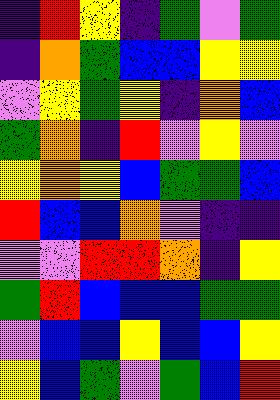[["indigo", "red", "yellow", "indigo", "green", "violet", "green"], ["indigo", "orange", "green", "blue", "blue", "yellow", "yellow"], ["violet", "yellow", "green", "yellow", "indigo", "orange", "blue"], ["green", "orange", "indigo", "red", "violet", "yellow", "violet"], ["yellow", "orange", "yellow", "blue", "green", "green", "blue"], ["red", "blue", "blue", "orange", "violet", "indigo", "indigo"], ["violet", "violet", "red", "red", "orange", "indigo", "yellow"], ["green", "red", "blue", "blue", "blue", "green", "green"], ["violet", "blue", "blue", "yellow", "blue", "blue", "yellow"], ["yellow", "blue", "green", "violet", "green", "blue", "red"]]